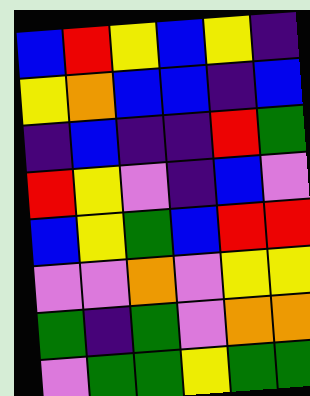[["blue", "red", "yellow", "blue", "yellow", "indigo"], ["yellow", "orange", "blue", "blue", "indigo", "blue"], ["indigo", "blue", "indigo", "indigo", "red", "green"], ["red", "yellow", "violet", "indigo", "blue", "violet"], ["blue", "yellow", "green", "blue", "red", "red"], ["violet", "violet", "orange", "violet", "yellow", "yellow"], ["green", "indigo", "green", "violet", "orange", "orange"], ["violet", "green", "green", "yellow", "green", "green"]]